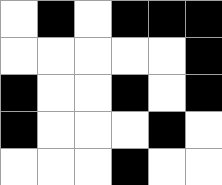[["white", "black", "white", "black", "black", "black"], ["white", "white", "white", "white", "white", "black"], ["black", "white", "white", "black", "white", "black"], ["black", "white", "white", "white", "black", "white"], ["white", "white", "white", "black", "white", "white"]]